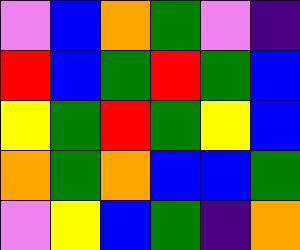[["violet", "blue", "orange", "green", "violet", "indigo"], ["red", "blue", "green", "red", "green", "blue"], ["yellow", "green", "red", "green", "yellow", "blue"], ["orange", "green", "orange", "blue", "blue", "green"], ["violet", "yellow", "blue", "green", "indigo", "orange"]]